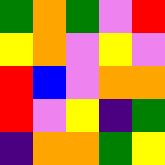[["green", "orange", "green", "violet", "red"], ["yellow", "orange", "violet", "yellow", "violet"], ["red", "blue", "violet", "orange", "orange"], ["red", "violet", "yellow", "indigo", "green"], ["indigo", "orange", "orange", "green", "yellow"]]